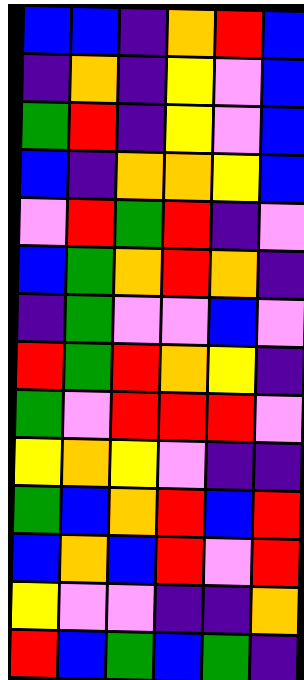[["blue", "blue", "indigo", "orange", "red", "blue"], ["indigo", "orange", "indigo", "yellow", "violet", "blue"], ["green", "red", "indigo", "yellow", "violet", "blue"], ["blue", "indigo", "orange", "orange", "yellow", "blue"], ["violet", "red", "green", "red", "indigo", "violet"], ["blue", "green", "orange", "red", "orange", "indigo"], ["indigo", "green", "violet", "violet", "blue", "violet"], ["red", "green", "red", "orange", "yellow", "indigo"], ["green", "violet", "red", "red", "red", "violet"], ["yellow", "orange", "yellow", "violet", "indigo", "indigo"], ["green", "blue", "orange", "red", "blue", "red"], ["blue", "orange", "blue", "red", "violet", "red"], ["yellow", "violet", "violet", "indigo", "indigo", "orange"], ["red", "blue", "green", "blue", "green", "indigo"]]